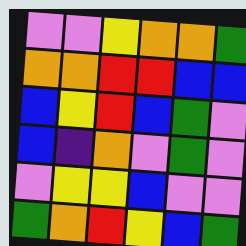[["violet", "violet", "yellow", "orange", "orange", "green"], ["orange", "orange", "red", "red", "blue", "blue"], ["blue", "yellow", "red", "blue", "green", "violet"], ["blue", "indigo", "orange", "violet", "green", "violet"], ["violet", "yellow", "yellow", "blue", "violet", "violet"], ["green", "orange", "red", "yellow", "blue", "green"]]